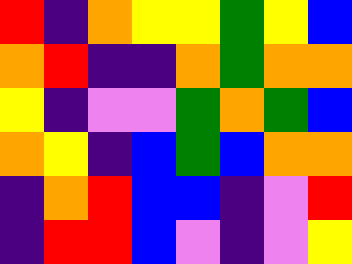[["red", "indigo", "orange", "yellow", "yellow", "green", "yellow", "blue"], ["orange", "red", "indigo", "indigo", "orange", "green", "orange", "orange"], ["yellow", "indigo", "violet", "violet", "green", "orange", "green", "blue"], ["orange", "yellow", "indigo", "blue", "green", "blue", "orange", "orange"], ["indigo", "orange", "red", "blue", "blue", "indigo", "violet", "red"], ["indigo", "red", "red", "blue", "violet", "indigo", "violet", "yellow"]]